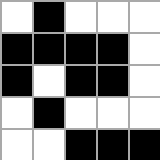[["white", "black", "white", "white", "white"], ["black", "black", "black", "black", "white"], ["black", "white", "black", "black", "white"], ["white", "black", "white", "white", "white"], ["white", "white", "black", "black", "black"]]